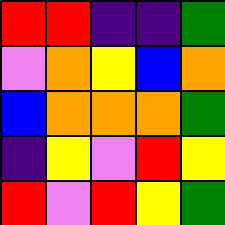[["red", "red", "indigo", "indigo", "green"], ["violet", "orange", "yellow", "blue", "orange"], ["blue", "orange", "orange", "orange", "green"], ["indigo", "yellow", "violet", "red", "yellow"], ["red", "violet", "red", "yellow", "green"]]